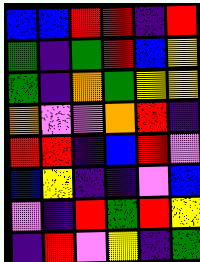[["blue", "blue", "red", "red", "indigo", "red"], ["green", "indigo", "green", "red", "blue", "yellow"], ["green", "indigo", "orange", "green", "yellow", "yellow"], ["orange", "violet", "violet", "orange", "red", "indigo"], ["red", "red", "indigo", "blue", "red", "violet"], ["blue", "yellow", "indigo", "indigo", "violet", "blue"], ["violet", "indigo", "red", "green", "red", "yellow"], ["indigo", "red", "violet", "yellow", "indigo", "green"]]